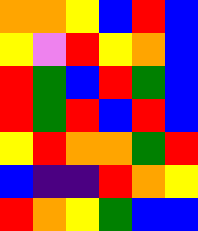[["orange", "orange", "yellow", "blue", "red", "blue"], ["yellow", "violet", "red", "yellow", "orange", "blue"], ["red", "green", "blue", "red", "green", "blue"], ["red", "green", "red", "blue", "red", "blue"], ["yellow", "red", "orange", "orange", "green", "red"], ["blue", "indigo", "indigo", "red", "orange", "yellow"], ["red", "orange", "yellow", "green", "blue", "blue"]]